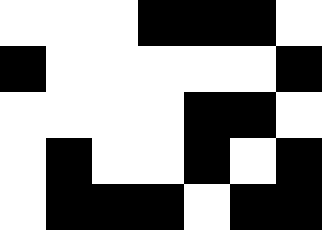[["white", "white", "white", "black", "black", "black", "white"], ["black", "white", "white", "white", "white", "white", "black"], ["white", "white", "white", "white", "black", "black", "white"], ["white", "black", "white", "white", "black", "white", "black"], ["white", "black", "black", "black", "white", "black", "black"]]